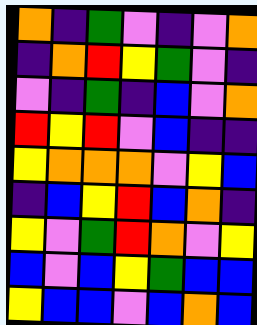[["orange", "indigo", "green", "violet", "indigo", "violet", "orange"], ["indigo", "orange", "red", "yellow", "green", "violet", "indigo"], ["violet", "indigo", "green", "indigo", "blue", "violet", "orange"], ["red", "yellow", "red", "violet", "blue", "indigo", "indigo"], ["yellow", "orange", "orange", "orange", "violet", "yellow", "blue"], ["indigo", "blue", "yellow", "red", "blue", "orange", "indigo"], ["yellow", "violet", "green", "red", "orange", "violet", "yellow"], ["blue", "violet", "blue", "yellow", "green", "blue", "blue"], ["yellow", "blue", "blue", "violet", "blue", "orange", "blue"]]